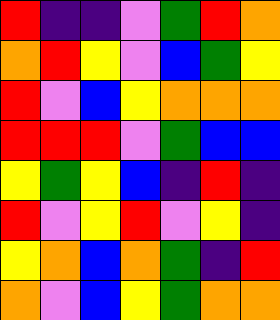[["red", "indigo", "indigo", "violet", "green", "red", "orange"], ["orange", "red", "yellow", "violet", "blue", "green", "yellow"], ["red", "violet", "blue", "yellow", "orange", "orange", "orange"], ["red", "red", "red", "violet", "green", "blue", "blue"], ["yellow", "green", "yellow", "blue", "indigo", "red", "indigo"], ["red", "violet", "yellow", "red", "violet", "yellow", "indigo"], ["yellow", "orange", "blue", "orange", "green", "indigo", "red"], ["orange", "violet", "blue", "yellow", "green", "orange", "orange"]]